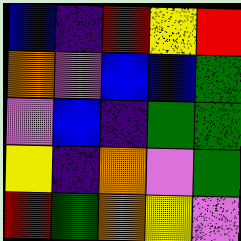[["blue", "indigo", "red", "yellow", "red"], ["orange", "violet", "blue", "blue", "green"], ["violet", "blue", "indigo", "green", "green"], ["yellow", "indigo", "orange", "violet", "green"], ["red", "green", "orange", "yellow", "violet"]]